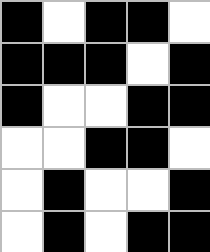[["black", "white", "black", "black", "white"], ["black", "black", "black", "white", "black"], ["black", "white", "white", "black", "black"], ["white", "white", "black", "black", "white"], ["white", "black", "white", "white", "black"], ["white", "black", "white", "black", "black"]]